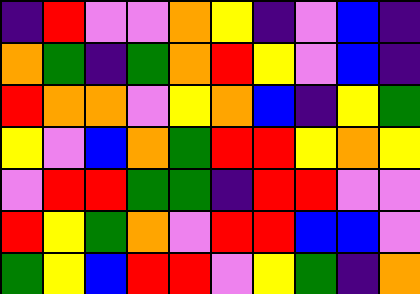[["indigo", "red", "violet", "violet", "orange", "yellow", "indigo", "violet", "blue", "indigo"], ["orange", "green", "indigo", "green", "orange", "red", "yellow", "violet", "blue", "indigo"], ["red", "orange", "orange", "violet", "yellow", "orange", "blue", "indigo", "yellow", "green"], ["yellow", "violet", "blue", "orange", "green", "red", "red", "yellow", "orange", "yellow"], ["violet", "red", "red", "green", "green", "indigo", "red", "red", "violet", "violet"], ["red", "yellow", "green", "orange", "violet", "red", "red", "blue", "blue", "violet"], ["green", "yellow", "blue", "red", "red", "violet", "yellow", "green", "indigo", "orange"]]